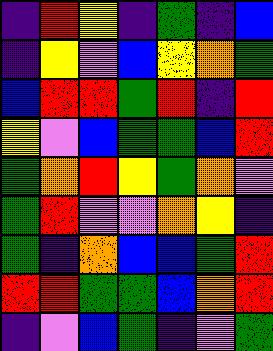[["indigo", "red", "yellow", "indigo", "green", "indigo", "blue"], ["indigo", "yellow", "violet", "blue", "yellow", "orange", "green"], ["blue", "red", "red", "green", "red", "indigo", "red"], ["yellow", "violet", "blue", "green", "green", "blue", "red"], ["green", "orange", "red", "yellow", "green", "orange", "violet"], ["green", "red", "violet", "violet", "orange", "yellow", "indigo"], ["green", "indigo", "orange", "blue", "blue", "green", "red"], ["red", "red", "green", "green", "blue", "orange", "red"], ["indigo", "violet", "blue", "green", "indigo", "violet", "green"]]